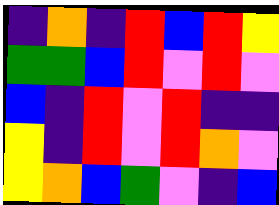[["indigo", "orange", "indigo", "red", "blue", "red", "yellow"], ["green", "green", "blue", "red", "violet", "red", "violet"], ["blue", "indigo", "red", "violet", "red", "indigo", "indigo"], ["yellow", "indigo", "red", "violet", "red", "orange", "violet"], ["yellow", "orange", "blue", "green", "violet", "indigo", "blue"]]